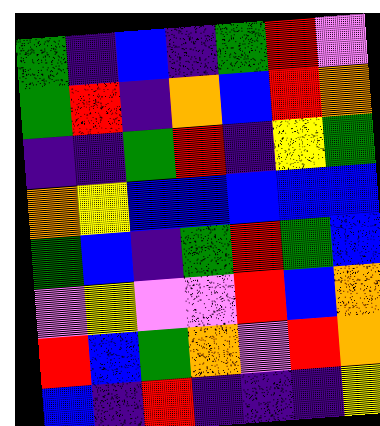[["green", "indigo", "blue", "indigo", "green", "red", "violet"], ["green", "red", "indigo", "orange", "blue", "red", "orange"], ["indigo", "indigo", "green", "red", "indigo", "yellow", "green"], ["orange", "yellow", "blue", "blue", "blue", "blue", "blue"], ["green", "blue", "indigo", "green", "red", "green", "blue"], ["violet", "yellow", "violet", "violet", "red", "blue", "orange"], ["red", "blue", "green", "orange", "violet", "red", "orange"], ["blue", "indigo", "red", "indigo", "indigo", "indigo", "yellow"]]